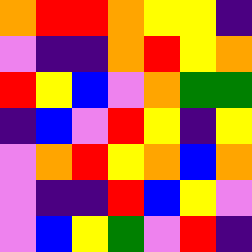[["orange", "red", "red", "orange", "yellow", "yellow", "indigo"], ["violet", "indigo", "indigo", "orange", "red", "yellow", "orange"], ["red", "yellow", "blue", "violet", "orange", "green", "green"], ["indigo", "blue", "violet", "red", "yellow", "indigo", "yellow"], ["violet", "orange", "red", "yellow", "orange", "blue", "orange"], ["violet", "indigo", "indigo", "red", "blue", "yellow", "violet"], ["violet", "blue", "yellow", "green", "violet", "red", "indigo"]]